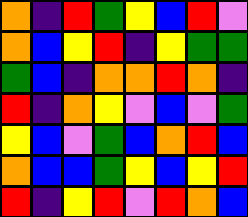[["orange", "indigo", "red", "green", "yellow", "blue", "red", "violet"], ["orange", "blue", "yellow", "red", "indigo", "yellow", "green", "green"], ["green", "blue", "indigo", "orange", "orange", "red", "orange", "indigo"], ["red", "indigo", "orange", "yellow", "violet", "blue", "violet", "green"], ["yellow", "blue", "violet", "green", "blue", "orange", "red", "blue"], ["orange", "blue", "blue", "green", "yellow", "blue", "yellow", "red"], ["red", "indigo", "yellow", "red", "violet", "red", "orange", "blue"]]